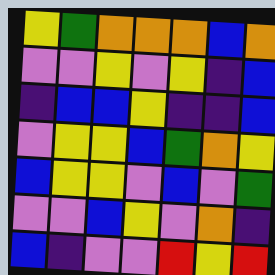[["yellow", "green", "orange", "orange", "orange", "blue", "orange"], ["violet", "violet", "yellow", "violet", "yellow", "indigo", "blue"], ["indigo", "blue", "blue", "yellow", "indigo", "indigo", "blue"], ["violet", "yellow", "yellow", "blue", "green", "orange", "yellow"], ["blue", "yellow", "yellow", "violet", "blue", "violet", "green"], ["violet", "violet", "blue", "yellow", "violet", "orange", "indigo"], ["blue", "indigo", "violet", "violet", "red", "yellow", "red"]]